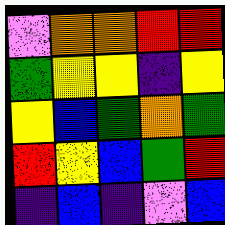[["violet", "orange", "orange", "red", "red"], ["green", "yellow", "yellow", "indigo", "yellow"], ["yellow", "blue", "green", "orange", "green"], ["red", "yellow", "blue", "green", "red"], ["indigo", "blue", "indigo", "violet", "blue"]]